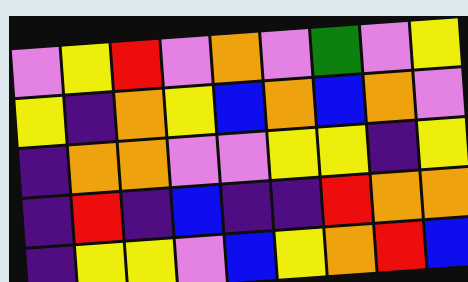[["violet", "yellow", "red", "violet", "orange", "violet", "green", "violet", "yellow"], ["yellow", "indigo", "orange", "yellow", "blue", "orange", "blue", "orange", "violet"], ["indigo", "orange", "orange", "violet", "violet", "yellow", "yellow", "indigo", "yellow"], ["indigo", "red", "indigo", "blue", "indigo", "indigo", "red", "orange", "orange"], ["indigo", "yellow", "yellow", "violet", "blue", "yellow", "orange", "red", "blue"]]